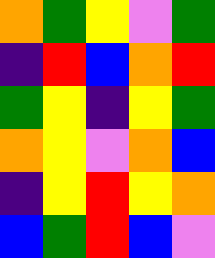[["orange", "green", "yellow", "violet", "green"], ["indigo", "red", "blue", "orange", "red"], ["green", "yellow", "indigo", "yellow", "green"], ["orange", "yellow", "violet", "orange", "blue"], ["indigo", "yellow", "red", "yellow", "orange"], ["blue", "green", "red", "blue", "violet"]]